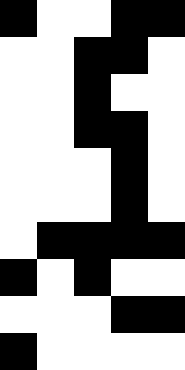[["black", "white", "white", "black", "black"], ["white", "white", "black", "black", "white"], ["white", "white", "black", "white", "white"], ["white", "white", "black", "black", "white"], ["white", "white", "white", "black", "white"], ["white", "white", "white", "black", "white"], ["white", "black", "black", "black", "black"], ["black", "white", "black", "white", "white"], ["white", "white", "white", "black", "black"], ["black", "white", "white", "white", "white"]]